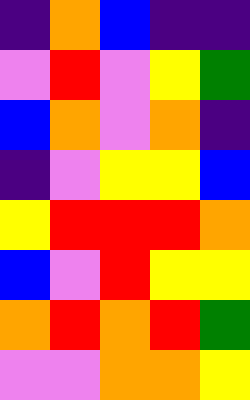[["indigo", "orange", "blue", "indigo", "indigo"], ["violet", "red", "violet", "yellow", "green"], ["blue", "orange", "violet", "orange", "indigo"], ["indigo", "violet", "yellow", "yellow", "blue"], ["yellow", "red", "red", "red", "orange"], ["blue", "violet", "red", "yellow", "yellow"], ["orange", "red", "orange", "red", "green"], ["violet", "violet", "orange", "orange", "yellow"]]